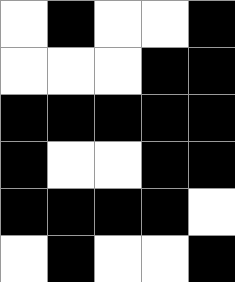[["white", "black", "white", "white", "black"], ["white", "white", "white", "black", "black"], ["black", "black", "black", "black", "black"], ["black", "white", "white", "black", "black"], ["black", "black", "black", "black", "white"], ["white", "black", "white", "white", "black"]]